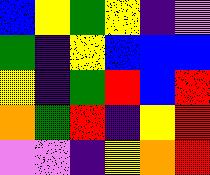[["blue", "yellow", "green", "yellow", "indigo", "violet"], ["green", "indigo", "yellow", "blue", "blue", "blue"], ["yellow", "indigo", "green", "red", "blue", "red"], ["orange", "green", "red", "indigo", "yellow", "red"], ["violet", "violet", "indigo", "yellow", "orange", "red"]]